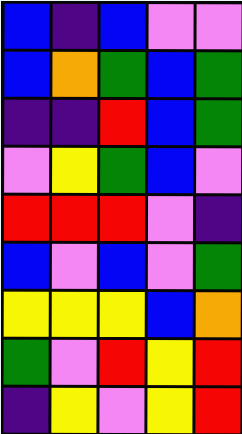[["blue", "indigo", "blue", "violet", "violet"], ["blue", "orange", "green", "blue", "green"], ["indigo", "indigo", "red", "blue", "green"], ["violet", "yellow", "green", "blue", "violet"], ["red", "red", "red", "violet", "indigo"], ["blue", "violet", "blue", "violet", "green"], ["yellow", "yellow", "yellow", "blue", "orange"], ["green", "violet", "red", "yellow", "red"], ["indigo", "yellow", "violet", "yellow", "red"]]